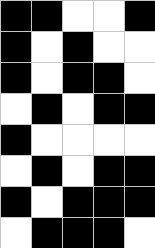[["black", "black", "white", "white", "black"], ["black", "white", "black", "white", "white"], ["black", "white", "black", "black", "white"], ["white", "black", "white", "black", "black"], ["black", "white", "white", "white", "white"], ["white", "black", "white", "black", "black"], ["black", "white", "black", "black", "black"], ["white", "black", "black", "black", "white"]]